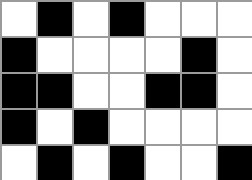[["white", "black", "white", "black", "white", "white", "white"], ["black", "white", "white", "white", "white", "black", "white"], ["black", "black", "white", "white", "black", "black", "white"], ["black", "white", "black", "white", "white", "white", "white"], ["white", "black", "white", "black", "white", "white", "black"]]